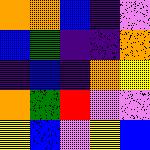[["orange", "orange", "blue", "indigo", "violet"], ["blue", "green", "indigo", "indigo", "orange"], ["indigo", "blue", "indigo", "orange", "yellow"], ["orange", "green", "red", "violet", "violet"], ["yellow", "blue", "violet", "yellow", "blue"]]